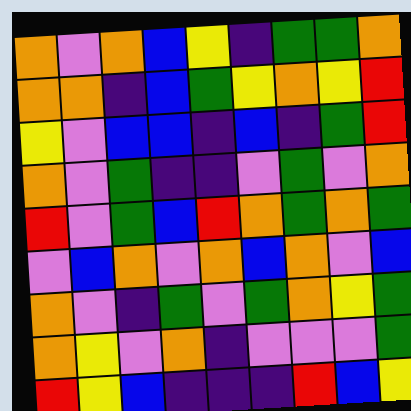[["orange", "violet", "orange", "blue", "yellow", "indigo", "green", "green", "orange"], ["orange", "orange", "indigo", "blue", "green", "yellow", "orange", "yellow", "red"], ["yellow", "violet", "blue", "blue", "indigo", "blue", "indigo", "green", "red"], ["orange", "violet", "green", "indigo", "indigo", "violet", "green", "violet", "orange"], ["red", "violet", "green", "blue", "red", "orange", "green", "orange", "green"], ["violet", "blue", "orange", "violet", "orange", "blue", "orange", "violet", "blue"], ["orange", "violet", "indigo", "green", "violet", "green", "orange", "yellow", "green"], ["orange", "yellow", "violet", "orange", "indigo", "violet", "violet", "violet", "green"], ["red", "yellow", "blue", "indigo", "indigo", "indigo", "red", "blue", "yellow"]]